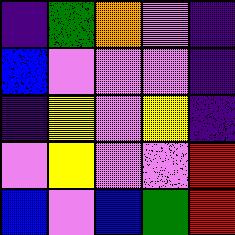[["indigo", "green", "orange", "violet", "indigo"], ["blue", "violet", "violet", "violet", "indigo"], ["indigo", "yellow", "violet", "yellow", "indigo"], ["violet", "yellow", "violet", "violet", "red"], ["blue", "violet", "blue", "green", "red"]]